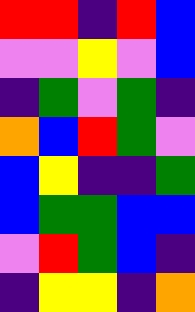[["red", "red", "indigo", "red", "blue"], ["violet", "violet", "yellow", "violet", "blue"], ["indigo", "green", "violet", "green", "indigo"], ["orange", "blue", "red", "green", "violet"], ["blue", "yellow", "indigo", "indigo", "green"], ["blue", "green", "green", "blue", "blue"], ["violet", "red", "green", "blue", "indigo"], ["indigo", "yellow", "yellow", "indigo", "orange"]]